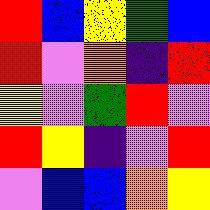[["red", "blue", "yellow", "green", "blue"], ["red", "violet", "orange", "indigo", "red"], ["yellow", "violet", "green", "red", "violet"], ["red", "yellow", "indigo", "violet", "red"], ["violet", "blue", "blue", "orange", "yellow"]]